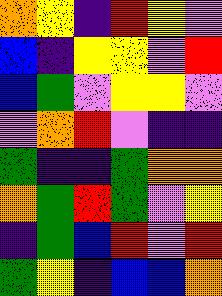[["orange", "yellow", "indigo", "red", "yellow", "violet"], ["blue", "indigo", "yellow", "yellow", "violet", "red"], ["blue", "green", "violet", "yellow", "yellow", "violet"], ["violet", "orange", "red", "violet", "indigo", "indigo"], ["green", "indigo", "indigo", "green", "orange", "orange"], ["orange", "green", "red", "green", "violet", "yellow"], ["indigo", "green", "blue", "red", "violet", "red"], ["green", "yellow", "indigo", "blue", "blue", "orange"]]